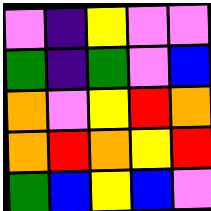[["violet", "indigo", "yellow", "violet", "violet"], ["green", "indigo", "green", "violet", "blue"], ["orange", "violet", "yellow", "red", "orange"], ["orange", "red", "orange", "yellow", "red"], ["green", "blue", "yellow", "blue", "violet"]]